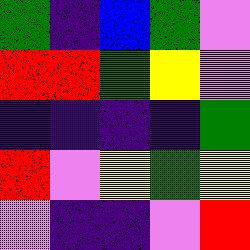[["green", "indigo", "blue", "green", "violet"], ["red", "red", "green", "yellow", "violet"], ["indigo", "indigo", "indigo", "indigo", "green"], ["red", "violet", "yellow", "green", "yellow"], ["violet", "indigo", "indigo", "violet", "red"]]